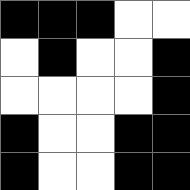[["black", "black", "black", "white", "white"], ["white", "black", "white", "white", "black"], ["white", "white", "white", "white", "black"], ["black", "white", "white", "black", "black"], ["black", "white", "white", "black", "black"]]